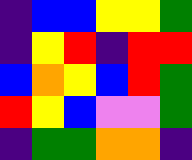[["indigo", "blue", "blue", "yellow", "yellow", "green"], ["indigo", "yellow", "red", "indigo", "red", "red"], ["blue", "orange", "yellow", "blue", "red", "green"], ["red", "yellow", "blue", "violet", "violet", "green"], ["indigo", "green", "green", "orange", "orange", "indigo"]]